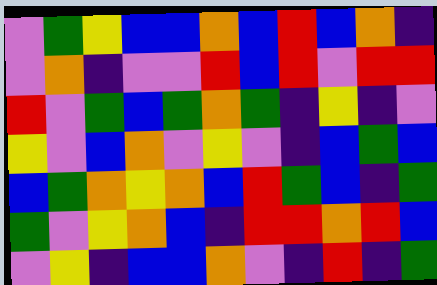[["violet", "green", "yellow", "blue", "blue", "orange", "blue", "red", "blue", "orange", "indigo"], ["violet", "orange", "indigo", "violet", "violet", "red", "blue", "red", "violet", "red", "red"], ["red", "violet", "green", "blue", "green", "orange", "green", "indigo", "yellow", "indigo", "violet"], ["yellow", "violet", "blue", "orange", "violet", "yellow", "violet", "indigo", "blue", "green", "blue"], ["blue", "green", "orange", "yellow", "orange", "blue", "red", "green", "blue", "indigo", "green"], ["green", "violet", "yellow", "orange", "blue", "indigo", "red", "red", "orange", "red", "blue"], ["violet", "yellow", "indigo", "blue", "blue", "orange", "violet", "indigo", "red", "indigo", "green"]]